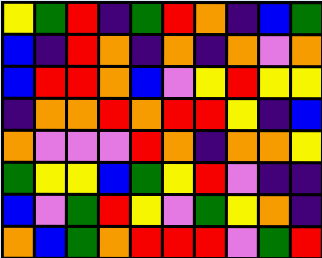[["yellow", "green", "red", "indigo", "green", "red", "orange", "indigo", "blue", "green"], ["blue", "indigo", "red", "orange", "indigo", "orange", "indigo", "orange", "violet", "orange"], ["blue", "red", "red", "orange", "blue", "violet", "yellow", "red", "yellow", "yellow"], ["indigo", "orange", "orange", "red", "orange", "red", "red", "yellow", "indigo", "blue"], ["orange", "violet", "violet", "violet", "red", "orange", "indigo", "orange", "orange", "yellow"], ["green", "yellow", "yellow", "blue", "green", "yellow", "red", "violet", "indigo", "indigo"], ["blue", "violet", "green", "red", "yellow", "violet", "green", "yellow", "orange", "indigo"], ["orange", "blue", "green", "orange", "red", "red", "red", "violet", "green", "red"]]